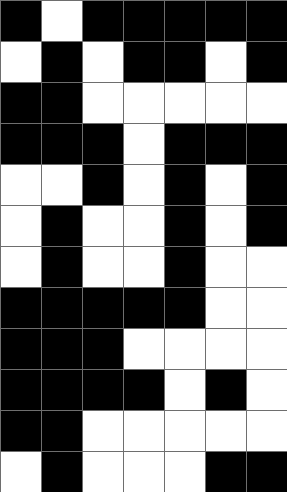[["black", "white", "black", "black", "black", "black", "black"], ["white", "black", "white", "black", "black", "white", "black"], ["black", "black", "white", "white", "white", "white", "white"], ["black", "black", "black", "white", "black", "black", "black"], ["white", "white", "black", "white", "black", "white", "black"], ["white", "black", "white", "white", "black", "white", "black"], ["white", "black", "white", "white", "black", "white", "white"], ["black", "black", "black", "black", "black", "white", "white"], ["black", "black", "black", "white", "white", "white", "white"], ["black", "black", "black", "black", "white", "black", "white"], ["black", "black", "white", "white", "white", "white", "white"], ["white", "black", "white", "white", "white", "black", "black"]]